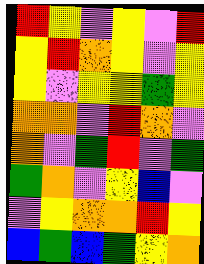[["red", "yellow", "violet", "yellow", "violet", "red"], ["yellow", "red", "orange", "yellow", "violet", "yellow"], ["yellow", "violet", "yellow", "yellow", "green", "yellow"], ["orange", "orange", "violet", "red", "orange", "violet"], ["orange", "violet", "green", "red", "violet", "green"], ["green", "orange", "violet", "yellow", "blue", "violet"], ["violet", "yellow", "orange", "orange", "red", "yellow"], ["blue", "green", "blue", "green", "yellow", "orange"]]